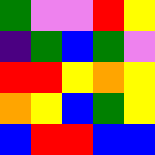[["green", "violet", "violet", "red", "yellow"], ["indigo", "green", "blue", "green", "violet"], ["red", "red", "yellow", "orange", "yellow"], ["orange", "yellow", "blue", "green", "yellow"], ["blue", "red", "red", "blue", "blue"]]